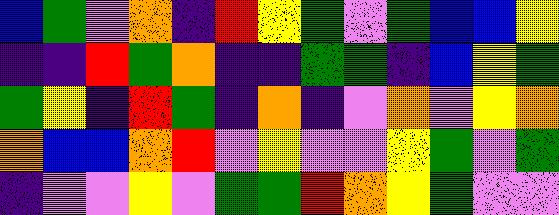[["blue", "green", "violet", "orange", "indigo", "red", "yellow", "green", "violet", "green", "blue", "blue", "yellow"], ["indigo", "indigo", "red", "green", "orange", "indigo", "indigo", "green", "green", "indigo", "blue", "yellow", "green"], ["green", "yellow", "indigo", "red", "green", "indigo", "orange", "indigo", "violet", "orange", "violet", "yellow", "orange"], ["orange", "blue", "blue", "orange", "red", "violet", "yellow", "violet", "violet", "yellow", "green", "violet", "green"], ["indigo", "violet", "violet", "yellow", "violet", "green", "green", "red", "orange", "yellow", "green", "violet", "violet"]]